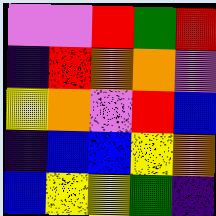[["violet", "violet", "red", "green", "red"], ["indigo", "red", "orange", "orange", "violet"], ["yellow", "orange", "violet", "red", "blue"], ["indigo", "blue", "blue", "yellow", "orange"], ["blue", "yellow", "yellow", "green", "indigo"]]